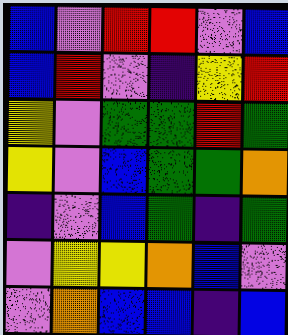[["blue", "violet", "red", "red", "violet", "blue"], ["blue", "red", "violet", "indigo", "yellow", "red"], ["yellow", "violet", "green", "green", "red", "green"], ["yellow", "violet", "blue", "green", "green", "orange"], ["indigo", "violet", "blue", "green", "indigo", "green"], ["violet", "yellow", "yellow", "orange", "blue", "violet"], ["violet", "orange", "blue", "blue", "indigo", "blue"]]